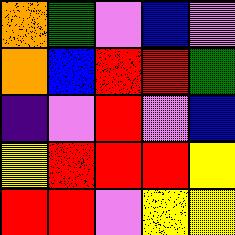[["orange", "green", "violet", "blue", "violet"], ["orange", "blue", "red", "red", "green"], ["indigo", "violet", "red", "violet", "blue"], ["yellow", "red", "red", "red", "yellow"], ["red", "red", "violet", "yellow", "yellow"]]